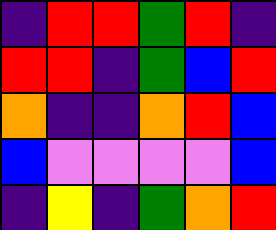[["indigo", "red", "red", "green", "red", "indigo"], ["red", "red", "indigo", "green", "blue", "red"], ["orange", "indigo", "indigo", "orange", "red", "blue"], ["blue", "violet", "violet", "violet", "violet", "blue"], ["indigo", "yellow", "indigo", "green", "orange", "red"]]